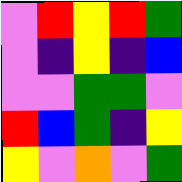[["violet", "red", "yellow", "red", "green"], ["violet", "indigo", "yellow", "indigo", "blue"], ["violet", "violet", "green", "green", "violet"], ["red", "blue", "green", "indigo", "yellow"], ["yellow", "violet", "orange", "violet", "green"]]